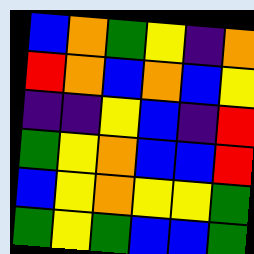[["blue", "orange", "green", "yellow", "indigo", "orange"], ["red", "orange", "blue", "orange", "blue", "yellow"], ["indigo", "indigo", "yellow", "blue", "indigo", "red"], ["green", "yellow", "orange", "blue", "blue", "red"], ["blue", "yellow", "orange", "yellow", "yellow", "green"], ["green", "yellow", "green", "blue", "blue", "green"]]